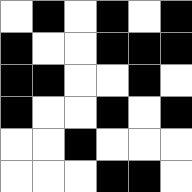[["white", "black", "white", "black", "white", "black"], ["black", "white", "white", "black", "black", "black"], ["black", "black", "white", "white", "black", "white"], ["black", "white", "white", "black", "white", "black"], ["white", "white", "black", "white", "white", "white"], ["white", "white", "white", "black", "black", "white"]]